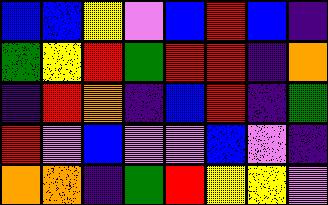[["blue", "blue", "yellow", "violet", "blue", "red", "blue", "indigo"], ["green", "yellow", "red", "green", "red", "red", "indigo", "orange"], ["indigo", "red", "orange", "indigo", "blue", "red", "indigo", "green"], ["red", "violet", "blue", "violet", "violet", "blue", "violet", "indigo"], ["orange", "orange", "indigo", "green", "red", "yellow", "yellow", "violet"]]